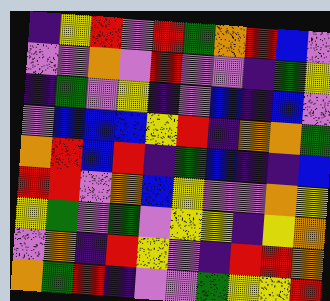[["indigo", "yellow", "red", "violet", "red", "green", "orange", "red", "blue", "violet"], ["violet", "violet", "orange", "violet", "red", "violet", "violet", "indigo", "green", "yellow"], ["indigo", "green", "violet", "yellow", "indigo", "violet", "blue", "indigo", "blue", "violet"], ["violet", "blue", "blue", "blue", "yellow", "red", "indigo", "orange", "orange", "green"], ["orange", "red", "blue", "red", "indigo", "green", "blue", "indigo", "indigo", "blue"], ["red", "red", "violet", "orange", "blue", "yellow", "violet", "violet", "orange", "yellow"], ["yellow", "green", "violet", "green", "violet", "yellow", "yellow", "indigo", "yellow", "orange"], ["violet", "orange", "indigo", "red", "yellow", "violet", "indigo", "red", "red", "orange"], ["orange", "green", "red", "indigo", "violet", "violet", "green", "yellow", "yellow", "red"]]